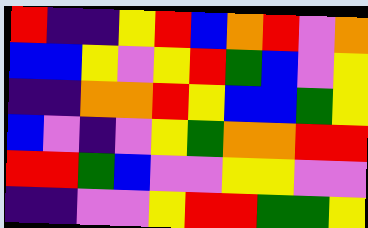[["red", "indigo", "indigo", "yellow", "red", "blue", "orange", "red", "violet", "orange"], ["blue", "blue", "yellow", "violet", "yellow", "red", "green", "blue", "violet", "yellow"], ["indigo", "indigo", "orange", "orange", "red", "yellow", "blue", "blue", "green", "yellow"], ["blue", "violet", "indigo", "violet", "yellow", "green", "orange", "orange", "red", "red"], ["red", "red", "green", "blue", "violet", "violet", "yellow", "yellow", "violet", "violet"], ["indigo", "indigo", "violet", "violet", "yellow", "red", "red", "green", "green", "yellow"]]